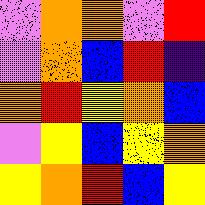[["violet", "orange", "orange", "violet", "red"], ["violet", "orange", "blue", "red", "indigo"], ["orange", "red", "yellow", "orange", "blue"], ["violet", "yellow", "blue", "yellow", "orange"], ["yellow", "orange", "red", "blue", "yellow"]]